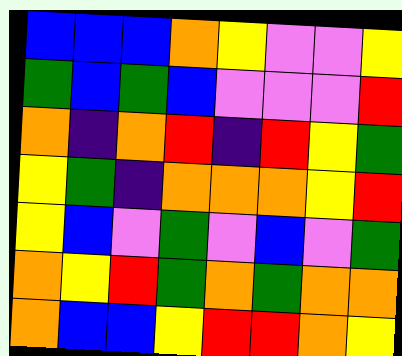[["blue", "blue", "blue", "orange", "yellow", "violet", "violet", "yellow"], ["green", "blue", "green", "blue", "violet", "violet", "violet", "red"], ["orange", "indigo", "orange", "red", "indigo", "red", "yellow", "green"], ["yellow", "green", "indigo", "orange", "orange", "orange", "yellow", "red"], ["yellow", "blue", "violet", "green", "violet", "blue", "violet", "green"], ["orange", "yellow", "red", "green", "orange", "green", "orange", "orange"], ["orange", "blue", "blue", "yellow", "red", "red", "orange", "yellow"]]